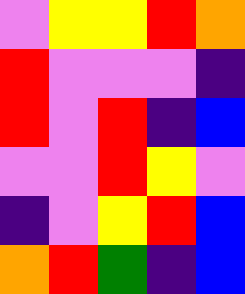[["violet", "yellow", "yellow", "red", "orange"], ["red", "violet", "violet", "violet", "indigo"], ["red", "violet", "red", "indigo", "blue"], ["violet", "violet", "red", "yellow", "violet"], ["indigo", "violet", "yellow", "red", "blue"], ["orange", "red", "green", "indigo", "blue"]]